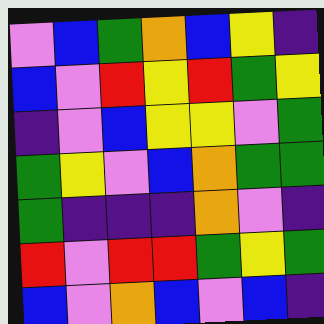[["violet", "blue", "green", "orange", "blue", "yellow", "indigo"], ["blue", "violet", "red", "yellow", "red", "green", "yellow"], ["indigo", "violet", "blue", "yellow", "yellow", "violet", "green"], ["green", "yellow", "violet", "blue", "orange", "green", "green"], ["green", "indigo", "indigo", "indigo", "orange", "violet", "indigo"], ["red", "violet", "red", "red", "green", "yellow", "green"], ["blue", "violet", "orange", "blue", "violet", "blue", "indigo"]]